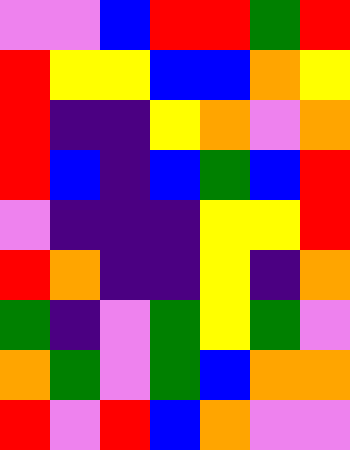[["violet", "violet", "blue", "red", "red", "green", "red"], ["red", "yellow", "yellow", "blue", "blue", "orange", "yellow"], ["red", "indigo", "indigo", "yellow", "orange", "violet", "orange"], ["red", "blue", "indigo", "blue", "green", "blue", "red"], ["violet", "indigo", "indigo", "indigo", "yellow", "yellow", "red"], ["red", "orange", "indigo", "indigo", "yellow", "indigo", "orange"], ["green", "indigo", "violet", "green", "yellow", "green", "violet"], ["orange", "green", "violet", "green", "blue", "orange", "orange"], ["red", "violet", "red", "blue", "orange", "violet", "violet"]]